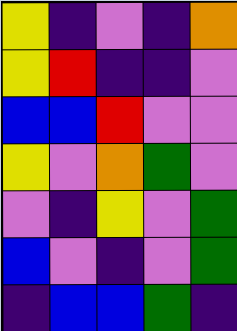[["yellow", "indigo", "violet", "indigo", "orange"], ["yellow", "red", "indigo", "indigo", "violet"], ["blue", "blue", "red", "violet", "violet"], ["yellow", "violet", "orange", "green", "violet"], ["violet", "indigo", "yellow", "violet", "green"], ["blue", "violet", "indigo", "violet", "green"], ["indigo", "blue", "blue", "green", "indigo"]]